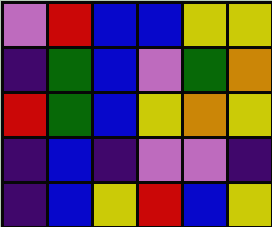[["violet", "red", "blue", "blue", "yellow", "yellow"], ["indigo", "green", "blue", "violet", "green", "orange"], ["red", "green", "blue", "yellow", "orange", "yellow"], ["indigo", "blue", "indigo", "violet", "violet", "indigo"], ["indigo", "blue", "yellow", "red", "blue", "yellow"]]